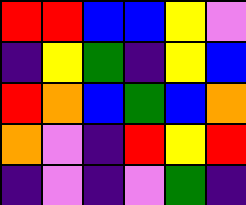[["red", "red", "blue", "blue", "yellow", "violet"], ["indigo", "yellow", "green", "indigo", "yellow", "blue"], ["red", "orange", "blue", "green", "blue", "orange"], ["orange", "violet", "indigo", "red", "yellow", "red"], ["indigo", "violet", "indigo", "violet", "green", "indigo"]]